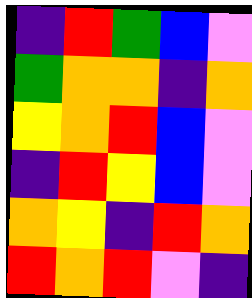[["indigo", "red", "green", "blue", "violet"], ["green", "orange", "orange", "indigo", "orange"], ["yellow", "orange", "red", "blue", "violet"], ["indigo", "red", "yellow", "blue", "violet"], ["orange", "yellow", "indigo", "red", "orange"], ["red", "orange", "red", "violet", "indigo"]]